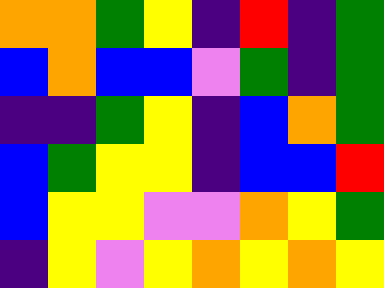[["orange", "orange", "green", "yellow", "indigo", "red", "indigo", "green"], ["blue", "orange", "blue", "blue", "violet", "green", "indigo", "green"], ["indigo", "indigo", "green", "yellow", "indigo", "blue", "orange", "green"], ["blue", "green", "yellow", "yellow", "indigo", "blue", "blue", "red"], ["blue", "yellow", "yellow", "violet", "violet", "orange", "yellow", "green"], ["indigo", "yellow", "violet", "yellow", "orange", "yellow", "orange", "yellow"]]